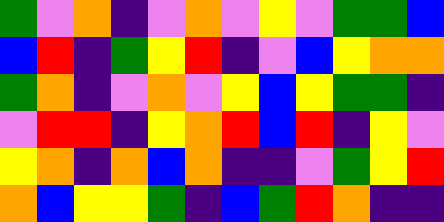[["green", "violet", "orange", "indigo", "violet", "orange", "violet", "yellow", "violet", "green", "green", "blue"], ["blue", "red", "indigo", "green", "yellow", "red", "indigo", "violet", "blue", "yellow", "orange", "orange"], ["green", "orange", "indigo", "violet", "orange", "violet", "yellow", "blue", "yellow", "green", "green", "indigo"], ["violet", "red", "red", "indigo", "yellow", "orange", "red", "blue", "red", "indigo", "yellow", "violet"], ["yellow", "orange", "indigo", "orange", "blue", "orange", "indigo", "indigo", "violet", "green", "yellow", "red"], ["orange", "blue", "yellow", "yellow", "green", "indigo", "blue", "green", "red", "orange", "indigo", "indigo"]]